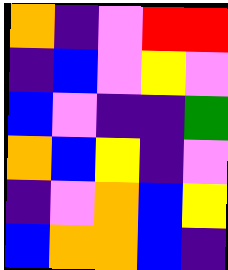[["orange", "indigo", "violet", "red", "red"], ["indigo", "blue", "violet", "yellow", "violet"], ["blue", "violet", "indigo", "indigo", "green"], ["orange", "blue", "yellow", "indigo", "violet"], ["indigo", "violet", "orange", "blue", "yellow"], ["blue", "orange", "orange", "blue", "indigo"]]